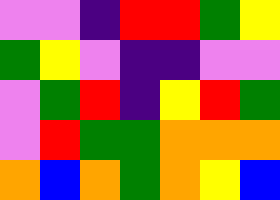[["violet", "violet", "indigo", "red", "red", "green", "yellow"], ["green", "yellow", "violet", "indigo", "indigo", "violet", "violet"], ["violet", "green", "red", "indigo", "yellow", "red", "green"], ["violet", "red", "green", "green", "orange", "orange", "orange"], ["orange", "blue", "orange", "green", "orange", "yellow", "blue"]]